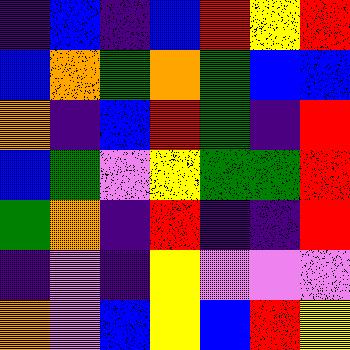[["indigo", "blue", "indigo", "blue", "red", "yellow", "red"], ["blue", "orange", "green", "orange", "green", "blue", "blue"], ["orange", "indigo", "blue", "red", "green", "indigo", "red"], ["blue", "green", "violet", "yellow", "green", "green", "red"], ["green", "orange", "indigo", "red", "indigo", "indigo", "red"], ["indigo", "violet", "indigo", "yellow", "violet", "violet", "violet"], ["orange", "violet", "blue", "yellow", "blue", "red", "yellow"]]